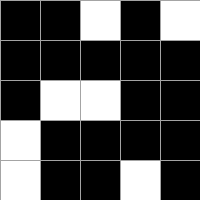[["black", "black", "white", "black", "white"], ["black", "black", "black", "black", "black"], ["black", "white", "white", "black", "black"], ["white", "black", "black", "black", "black"], ["white", "black", "black", "white", "black"]]